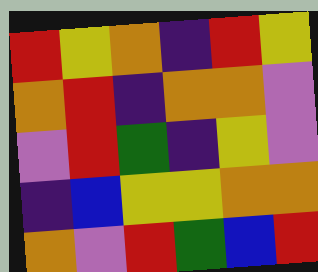[["red", "yellow", "orange", "indigo", "red", "yellow"], ["orange", "red", "indigo", "orange", "orange", "violet"], ["violet", "red", "green", "indigo", "yellow", "violet"], ["indigo", "blue", "yellow", "yellow", "orange", "orange"], ["orange", "violet", "red", "green", "blue", "red"]]